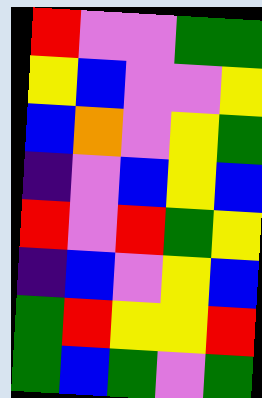[["red", "violet", "violet", "green", "green"], ["yellow", "blue", "violet", "violet", "yellow"], ["blue", "orange", "violet", "yellow", "green"], ["indigo", "violet", "blue", "yellow", "blue"], ["red", "violet", "red", "green", "yellow"], ["indigo", "blue", "violet", "yellow", "blue"], ["green", "red", "yellow", "yellow", "red"], ["green", "blue", "green", "violet", "green"]]